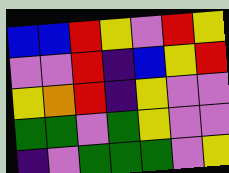[["blue", "blue", "red", "yellow", "violet", "red", "yellow"], ["violet", "violet", "red", "indigo", "blue", "yellow", "red"], ["yellow", "orange", "red", "indigo", "yellow", "violet", "violet"], ["green", "green", "violet", "green", "yellow", "violet", "violet"], ["indigo", "violet", "green", "green", "green", "violet", "yellow"]]